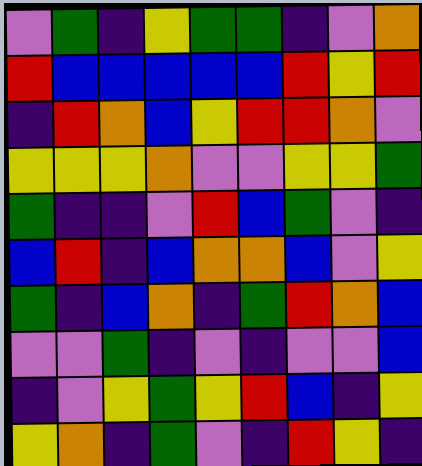[["violet", "green", "indigo", "yellow", "green", "green", "indigo", "violet", "orange"], ["red", "blue", "blue", "blue", "blue", "blue", "red", "yellow", "red"], ["indigo", "red", "orange", "blue", "yellow", "red", "red", "orange", "violet"], ["yellow", "yellow", "yellow", "orange", "violet", "violet", "yellow", "yellow", "green"], ["green", "indigo", "indigo", "violet", "red", "blue", "green", "violet", "indigo"], ["blue", "red", "indigo", "blue", "orange", "orange", "blue", "violet", "yellow"], ["green", "indigo", "blue", "orange", "indigo", "green", "red", "orange", "blue"], ["violet", "violet", "green", "indigo", "violet", "indigo", "violet", "violet", "blue"], ["indigo", "violet", "yellow", "green", "yellow", "red", "blue", "indigo", "yellow"], ["yellow", "orange", "indigo", "green", "violet", "indigo", "red", "yellow", "indigo"]]